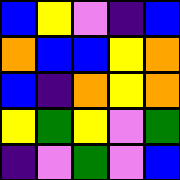[["blue", "yellow", "violet", "indigo", "blue"], ["orange", "blue", "blue", "yellow", "orange"], ["blue", "indigo", "orange", "yellow", "orange"], ["yellow", "green", "yellow", "violet", "green"], ["indigo", "violet", "green", "violet", "blue"]]